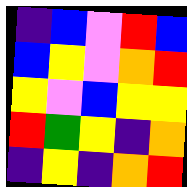[["indigo", "blue", "violet", "red", "blue"], ["blue", "yellow", "violet", "orange", "red"], ["yellow", "violet", "blue", "yellow", "yellow"], ["red", "green", "yellow", "indigo", "orange"], ["indigo", "yellow", "indigo", "orange", "red"]]